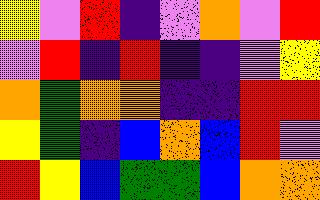[["yellow", "violet", "red", "indigo", "violet", "orange", "violet", "red"], ["violet", "red", "indigo", "red", "indigo", "indigo", "violet", "yellow"], ["orange", "green", "orange", "orange", "indigo", "indigo", "red", "red"], ["yellow", "green", "indigo", "blue", "orange", "blue", "red", "violet"], ["red", "yellow", "blue", "green", "green", "blue", "orange", "orange"]]